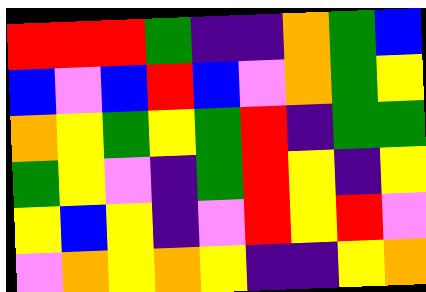[["red", "red", "red", "green", "indigo", "indigo", "orange", "green", "blue"], ["blue", "violet", "blue", "red", "blue", "violet", "orange", "green", "yellow"], ["orange", "yellow", "green", "yellow", "green", "red", "indigo", "green", "green"], ["green", "yellow", "violet", "indigo", "green", "red", "yellow", "indigo", "yellow"], ["yellow", "blue", "yellow", "indigo", "violet", "red", "yellow", "red", "violet"], ["violet", "orange", "yellow", "orange", "yellow", "indigo", "indigo", "yellow", "orange"]]